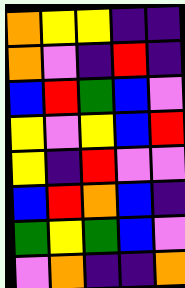[["orange", "yellow", "yellow", "indigo", "indigo"], ["orange", "violet", "indigo", "red", "indigo"], ["blue", "red", "green", "blue", "violet"], ["yellow", "violet", "yellow", "blue", "red"], ["yellow", "indigo", "red", "violet", "violet"], ["blue", "red", "orange", "blue", "indigo"], ["green", "yellow", "green", "blue", "violet"], ["violet", "orange", "indigo", "indigo", "orange"]]